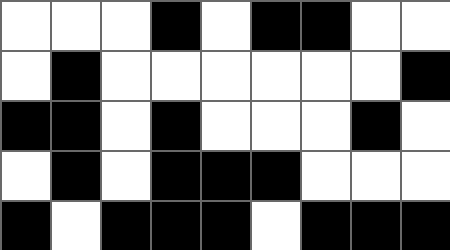[["white", "white", "white", "black", "white", "black", "black", "white", "white"], ["white", "black", "white", "white", "white", "white", "white", "white", "black"], ["black", "black", "white", "black", "white", "white", "white", "black", "white"], ["white", "black", "white", "black", "black", "black", "white", "white", "white"], ["black", "white", "black", "black", "black", "white", "black", "black", "black"]]